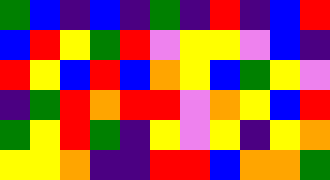[["green", "blue", "indigo", "blue", "indigo", "green", "indigo", "red", "indigo", "blue", "red"], ["blue", "red", "yellow", "green", "red", "violet", "yellow", "yellow", "violet", "blue", "indigo"], ["red", "yellow", "blue", "red", "blue", "orange", "yellow", "blue", "green", "yellow", "violet"], ["indigo", "green", "red", "orange", "red", "red", "violet", "orange", "yellow", "blue", "red"], ["green", "yellow", "red", "green", "indigo", "yellow", "violet", "yellow", "indigo", "yellow", "orange"], ["yellow", "yellow", "orange", "indigo", "indigo", "red", "red", "blue", "orange", "orange", "green"]]